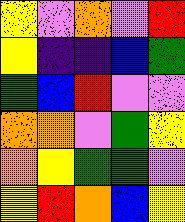[["yellow", "violet", "orange", "violet", "red"], ["yellow", "indigo", "indigo", "blue", "green"], ["green", "blue", "red", "violet", "violet"], ["orange", "orange", "violet", "green", "yellow"], ["orange", "yellow", "green", "green", "violet"], ["yellow", "red", "orange", "blue", "yellow"]]